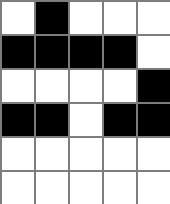[["white", "black", "white", "white", "white"], ["black", "black", "black", "black", "white"], ["white", "white", "white", "white", "black"], ["black", "black", "white", "black", "black"], ["white", "white", "white", "white", "white"], ["white", "white", "white", "white", "white"]]